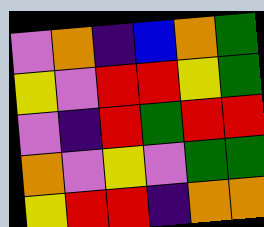[["violet", "orange", "indigo", "blue", "orange", "green"], ["yellow", "violet", "red", "red", "yellow", "green"], ["violet", "indigo", "red", "green", "red", "red"], ["orange", "violet", "yellow", "violet", "green", "green"], ["yellow", "red", "red", "indigo", "orange", "orange"]]